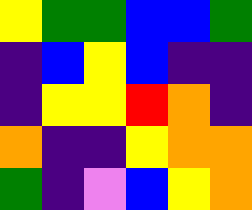[["yellow", "green", "green", "blue", "blue", "green"], ["indigo", "blue", "yellow", "blue", "indigo", "indigo"], ["indigo", "yellow", "yellow", "red", "orange", "indigo"], ["orange", "indigo", "indigo", "yellow", "orange", "orange"], ["green", "indigo", "violet", "blue", "yellow", "orange"]]